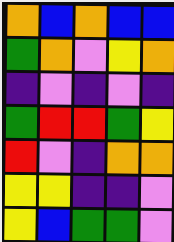[["orange", "blue", "orange", "blue", "blue"], ["green", "orange", "violet", "yellow", "orange"], ["indigo", "violet", "indigo", "violet", "indigo"], ["green", "red", "red", "green", "yellow"], ["red", "violet", "indigo", "orange", "orange"], ["yellow", "yellow", "indigo", "indigo", "violet"], ["yellow", "blue", "green", "green", "violet"]]